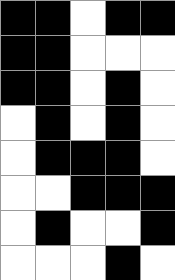[["black", "black", "white", "black", "black"], ["black", "black", "white", "white", "white"], ["black", "black", "white", "black", "white"], ["white", "black", "white", "black", "white"], ["white", "black", "black", "black", "white"], ["white", "white", "black", "black", "black"], ["white", "black", "white", "white", "black"], ["white", "white", "white", "black", "white"]]